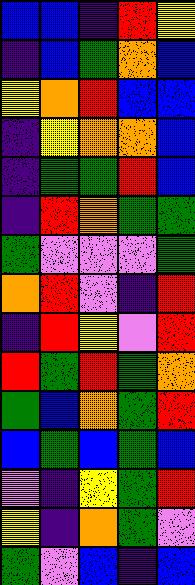[["blue", "blue", "indigo", "red", "yellow"], ["indigo", "blue", "green", "orange", "blue"], ["yellow", "orange", "red", "blue", "blue"], ["indigo", "yellow", "orange", "orange", "blue"], ["indigo", "green", "green", "red", "blue"], ["indigo", "red", "orange", "green", "green"], ["green", "violet", "violet", "violet", "green"], ["orange", "red", "violet", "indigo", "red"], ["indigo", "red", "yellow", "violet", "red"], ["red", "green", "red", "green", "orange"], ["green", "blue", "orange", "green", "red"], ["blue", "green", "blue", "green", "blue"], ["violet", "indigo", "yellow", "green", "red"], ["yellow", "indigo", "orange", "green", "violet"], ["green", "violet", "blue", "indigo", "blue"]]